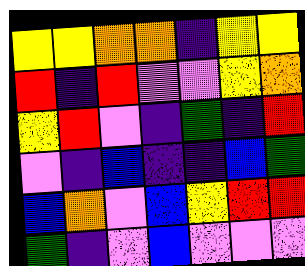[["yellow", "yellow", "orange", "orange", "indigo", "yellow", "yellow"], ["red", "indigo", "red", "violet", "violet", "yellow", "orange"], ["yellow", "red", "violet", "indigo", "green", "indigo", "red"], ["violet", "indigo", "blue", "indigo", "indigo", "blue", "green"], ["blue", "orange", "violet", "blue", "yellow", "red", "red"], ["green", "indigo", "violet", "blue", "violet", "violet", "violet"]]